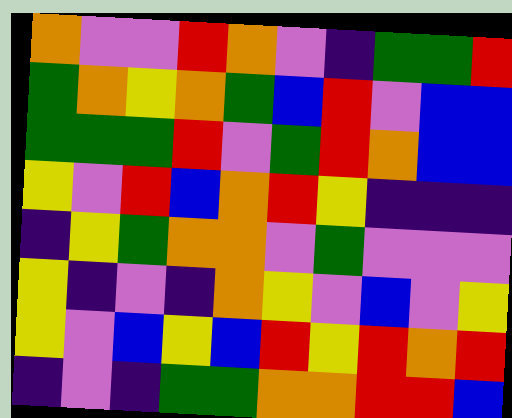[["orange", "violet", "violet", "red", "orange", "violet", "indigo", "green", "green", "red"], ["green", "orange", "yellow", "orange", "green", "blue", "red", "violet", "blue", "blue"], ["green", "green", "green", "red", "violet", "green", "red", "orange", "blue", "blue"], ["yellow", "violet", "red", "blue", "orange", "red", "yellow", "indigo", "indigo", "indigo"], ["indigo", "yellow", "green", "orange", "orange", "violet", "green", "violet", "violet", "violet"], ["yellow", "indigo", "violet", "indigo", "orange", "yellow", "violet", "blue", "violet", "yellow"], ["yellow", "violet", "blue", "yellow", "blue", "red", "yellow", "red", "orange", "red"], ["indigo", "violet", "indigo", "green", "green", "orange", "orange", "red", "red", "blue"]]